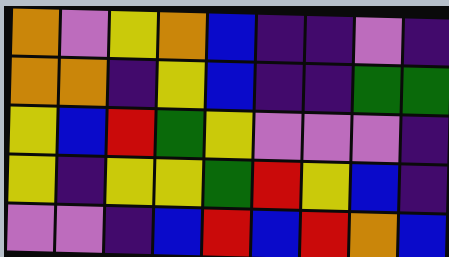[["orange", "violet", "yellow", "orange", "blue", "indigo", "indigo", "violet", "indigo"], ["orange", "orange", "indigo", "yellow", "blue", "indigo", "indigo", "green", "green"], ["yellow", "blue", "red", "green", "yellow", "violet", "violet", "violet", "indigo"], ["yellow", "indigo", "yellow", "yellow", "green", "red", "yellow", "blue", "indigo"], ["violet", "violet", "indigo", "blue", "red", "blue", "red", "orange", "blue"]]